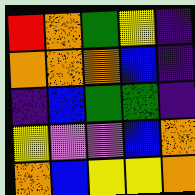[["red", "orange", "green", "yellow", "indigo"], ["orange", "orange", "orange", "blue", "indigo"], ["indigo", "blue", "green", "green", "indigo"], ["yellow", "violet", "violet", "blue", "orange"], ["orange", "blue", "yellow", "yellow", "orange"]]